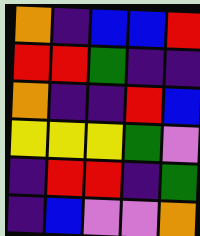[["orange", "indigo", "blue", "blue", "red"], ["red", "red", "green", "indigo", "indigo"], ["orange", "indigo", "indigo", "red", "blue"], ["yellow", "yellow", "yellow", "green", "violet"], ["indigo", "red", "red", "indigo", "green"], ["indigo", "blue", "violet", "violet", "orange"]]